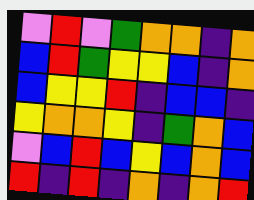[["violet", "red", "violet", "green", "orange", "orange", "indigo", "orange"], ["blue", "red", "green", "yellow", "yellow", "blue", "indigo", "orange"], ["blue", "yellow", "yellow", "red", "indigo", "blue", "blue", "indigo"], ["yellow", "orange", "orange", "yellow", "indigo", "green", "orange", "blue"], ["violet", "blue", "red", "blue", "yellow", "blue", "orange", "blue"], ["red", "indigo", "red", "indigo", "orange", "indigo", "orange", "red"]]